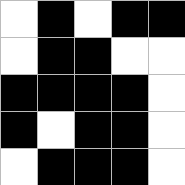[["white", "black", "white", "black", "black"], ["white", "black", "black", "white", "white"], ["black", "black", "black", "black", "white"], ["black", "white", "black", "black", "white"], ["white", "black", "black", "black", "white"]]